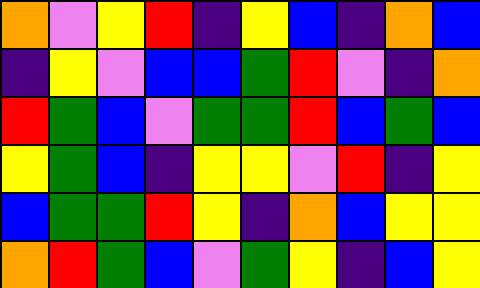[["orange", "violet", "yellow", "red", "indigo", "yellow", "blue", "indigo", "orange", "blue"], ["indigo", "yellow", "violet", "blue", "blue", "green", "red", "violet", "indigo", "orange"], ["red", "green", "blue", "violet", "green", "green", "red", "blue", "green", "blue"], ["yellow", "green", "blue", "indigo", "yellow", "yellow", "violet", "red", "indigo", "yellow"], ["blue", "green", "green", "red", "yellow", "indigo", "orange", "blue", "yellow", "yellow"], ["orange", "red", "green", "blue", "violet", "green", "yellow", "indigo", "blue", "yellow"]]